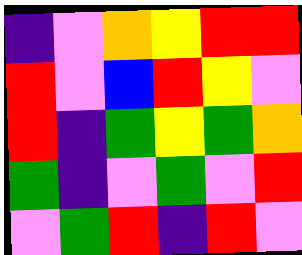[["indigo", "violet", "orange", "yellow", "red", "red"], ["red", "violet", "blue", "red", "yellow", "violet"], ["red", "indigo", "green", "yellow", "green", "orange"], ["green", "indigo", "violet", "green", "violet", "red"], ["violet", "green", "red", "indigo", "red", "violet"]]